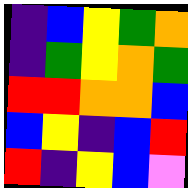[["indigo", "blue", "yellow", "green", "orange"], ["indigo", "green", "yellow", "orange", "green"], ["red", "red", "orange", "orange", "blue"], ["blue", "yellow", "indigo", "blue", "red"], ["red", "indigo", "yellow", "blue", "violet"]]